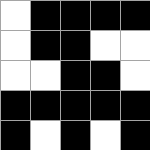[["white", "black", "black", "black", "black"], ["white", "black", "black", "white", "white"], ["white", "white", "black", "black", "white"], ["black", "black", "black", "black", "black"], ["black", "white", "black", "white", "black"]]